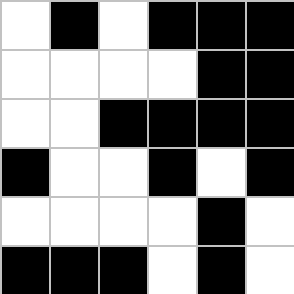[["white", "black", "white", "black", "black", "black"], ["white", "white", "white", "white", "black", "black"], ["white", "white", "black", "black", "black", "black"], ["black", "white", "white", "black", "white", "black"], ["white", "white", "white", "white", "black", "white"], ["black", "black", "black", "white", "black", "white"]]